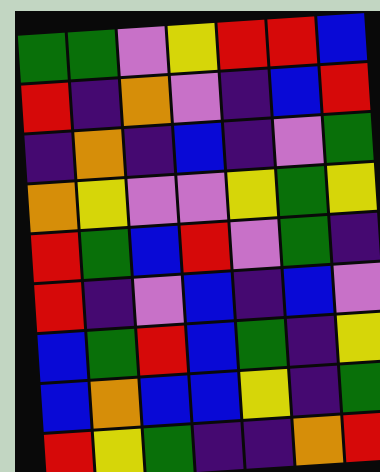[["green", "green", "violet", "yellow", "red", "red", "blue"], ["red", "indigo", "orange", "violet", "indigo", "blue", "red"], ["indigo", "orange", "indigo", "blue", "indigo", "violet", "green"], ["orange", "yellow", "violet", "violet", "yellow", "green", "yellow"], ["red", "green", "blue", "red", "violet", "green", "indigo"], ["red", "indigo", "violet", "blue", "indigo", "blue", "violet"], ["blue", "green", "red", "blue", "green", "indigo", "yellow"], ["blue", "orange", "blue", "blue", "yellow", "indigo", "green"], ["red", "yellow", "green", "indigo", "indigo", "orange", "red"]]